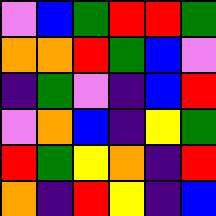[["violet", "blue", "green", "red", "red", "green"], ["orange", "orange", "red", "green", "blue", "violet"], ["indigo", "green", "violet", "indigo", "blue", "red"], ["violet", "orange", "blue", "indigo", "yellow", "green"], ["red", "green", "yellow", "orange", "indigo", "red"], ["orange", "indigo", "red", "yellow", "indigo", "blue"]]